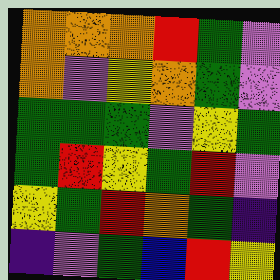[["orange", "orange", "orange", "red", "green", "violet"], ["orange", "violet", "yellow", "orange", "green", "violet"], ["green", "green", "green", "violet", "yellow", "green"], ["green", "red", "yellow", "green", "red", "violet"], ["yellow", "green", "red", "orange", "green", "indigo"], ["indigo", "violet", "green", "blue", "red", "yellow"]]